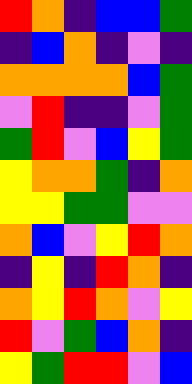[["red", "orange", "indigo", "blue", "blue", "green"], ["indigo", "blue", "orange", "indigo", "violet", "indigo"], ["orange", "orange", "orange", "orange", "blue", "green"], ["violet", "red", "indigo", "indigo", "violet", "green"], ["green", "red", "violet", "blue", "yellow", "green"], ["yellow", "orange", "orange", "green", "indigo", "orange"], ["yellow", "yellow", "green", "green", "violet", "violet"], ["orange", "blue", "violet", "yellow", "red", "orange"], ["indigo", "yellow", "indigo", "red", "orange", "indigo"], ["orange", "yellow", "red", "orange", "violet", "yellow"], ["red", "violet", "green", "blue", "orange", "indigo"], ["yellow", "green", "red", "red", "violet", "blue"]]